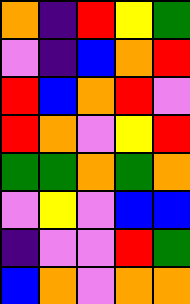[["orange", "indigo", "red", "yellow", "green"], ["violet", "indigo", "blue", "orange", "red"], ["red", "blue", "orange", "red", "violet"], ["red", "orange", "violet", "yellow", "red"], ["green", "green", "orange", "green", "orange"], ["violet", "yellow", "violet", "blue", "blue"], ["indigo", "violet", "violet", "red", "green"], ["blue", "orange", "violet", "orange", "orange"]]